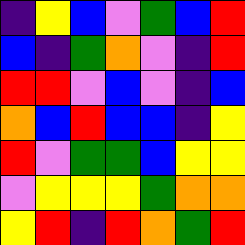[["indigo", "yellow", "blue", "violet", "green", "blue", "red"], ["blue", "indigo", "green", "orange", "violet", "indigo", "red"], ["red", "red", "violet", "blue", "violet", "indigo", "blue"], ["orange", "blue", "red", "blue", "blue", "indigo", "yellow"], ["red", "violet", "green", "green", "blue", "yellow", "yellow"], ["violet", "yellow", "yellow", "yellow", "green", "orange", "orange"], ["yellow", "red", "indigo", "red", "orange", "green", "red"]]